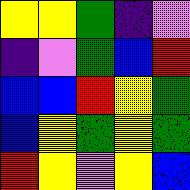[["yellow", "yellow", "green", "indigo", "violet"], ["indigo", "violet", "green", "blue", "red"], ["blue", "blue", "red", "yellow", "green"], ["blue", "yellow", "green", "yellow", "green"], ["red", "yellow", "violet", "yellow", "blue"]]